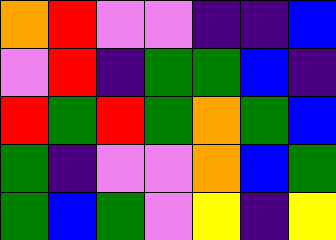[["orange", "red", "violet", "violet", "indigo", "indigo", "blue"], ["violet", "red", "indigo", "green", "green", "blue", "indigo"], ["red", "green", "red", "green", "orange", "green", "blue"], ["green", "indigo", "violet", "violet", "orange", "blue", "green"], ["green", "blue", "green", "violet", "yellow", "indigo", "yellow"]]